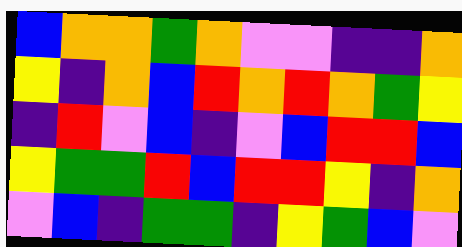[["blue", "orange", "orange", "green", "orange", "violet", "violet", "indigo", "indigo", "orange"], ["yellow", "indigo", "orange", "blue", "red", "orange", "red", "orange", "green", "yellow"], ["indigo", "red", "violet", "blue", "indigo", "violet", "blue", "red", "red", "blue"], ["yellow", "green", "green", "red", "blue", "red", "red", "yellow", "indigo", "orange"], ["violet", "blue", "indigo", "green", "green", "indigo", "yellow", "green", "blue", "violet"]]